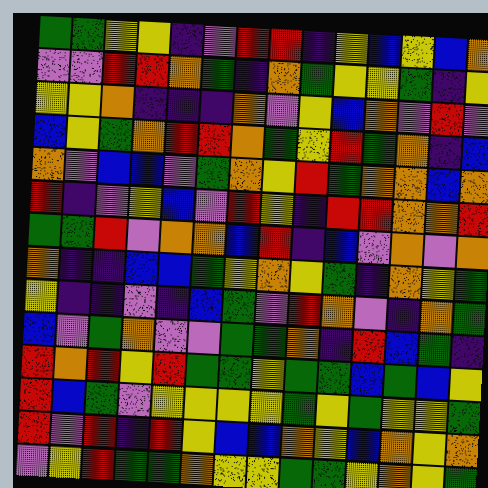[["green", "green", "yellow", "yellow", "indigo", "violet", "red", "red", "indigo", "yellow", "blue", "yellow", "blue", "orange"], ["violet", "violet", "red", "red", "orange", "green", "indigo", "orange", "green", "yellow", "yellow", "green", "indigo", "yellow"], ["yellow", "yellow", "orange", "indigo", "indigo", "indigo", "orange", "violet", "yellow", "blue", "orange", "violet", "red", "violet"], ["blue", "yellow", "green", "orange", "red", "red", "orange", "green", "yellow", "red", "green", "orange", "indigo", "blue"], ["orange", "violet", "blue", "blue", "violet", "green", "orange", "yellow", "red", "green", "orange", "orange", "blue", "orange"], ["red", "indigo", "violet", "yellow", "blue", "violet", "red", "yellow", "indigo", "red", "red", "orange", "orange", "red"], ["green", "green", "red", "violet", "orange", "orange", "blue", "red", "indigo", "blue", "violet", "orange", "violet", "orange"], ["orange", "indigo", "indigo", "blue", "blue", "green", "yellow", "orange", "yellow", "green", "indigo", "orange", "yellow", "green"], ["yellow", "indigo", "indigo", "violet", "indigo", "blue", "green", "violet", "red", "orange", "violet", "indigo", "orange", "green"], ["blue", "violet", "green", "orange", "violet", "violet", "green", "green", "orange", "indigo", "red", "blue", "green", "indigo"], ["red", "orange", "red", "yellow", "red", "green", "green", "yellow", "green", "green", "blue", "green", "blue", "yellow"], ["red", "blue", "green", "violet", "yellow", "yellow", "yellow", "yellow", "green", "yellow", "green", "yellow", "yellow", "green"], ["red", "violet", "red", "indigo", "red", "yellow", "blue", "blue", "orange", "yellow", "blue", "orange", "yellow", "orange"], ["violet", "yellow", "red", "green", "green", "orange", "yellow", "yellow", "green", "green", "yellow", "orange", "yellow", "green"]]